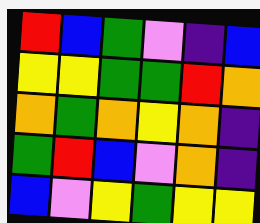[["red", "blue", "green", "violet", "indigo", "blue"], ["yellow", "yellow", "green", "green", "red", "orange"], ["orange", "green", "orange", "yellow", "orange", "indigo"], ["green", "red", "blue", "violet", "orange", "indigo"], ["blue", "violet", "yellow", "green", "yellow", "yellow"]]